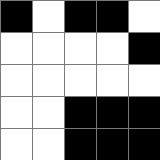[["black", "white", "black", "black", "white"], ["white", "white", "white", "white", "black"], ["white", "white", "white", "white", "white"], ["white", "white", "black", "black", "black"], ["white", "white", "black", "black", "black"]]